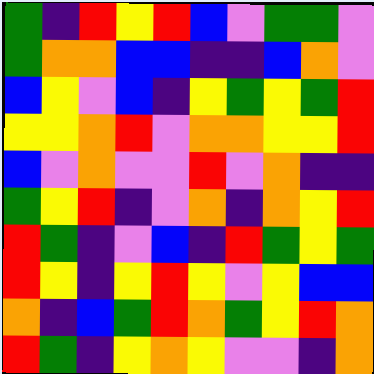[["green", "indigo", "red", "yellow", "red", "blue", "violet", "green", "green", "violet"], ["green", "orange", "orange", "blue", "blue", "indigo", "indigo", "blue", "orange", "violet"], ["blue", "yellow", "violet", "blue", "indigo", "yellow", "green", "yellow", "green", "red"], ["yellow", "yellow", "orange", "red", "violet", "orange", "orange", "yellow", "yellow", "red"], ["blue", "violet", "orange", "violet", "violet", "red", "violet", "orange", "indigo", "indigo"], ["green", "yellow", "red", "indigo", "violet", "orange", "indigo", "orange", "yellow", "red"], ["red", "green", "indigo", "violet", "blue", "indigo", "red", "green", "yellow", "green"], ["red", "yellow", "indigo", "yellow", "red", "yellow", "violet", "yellow", "blue", "blue"], ["orange", "indigo", "blue", "green", "red", "orange", "green", "yellow", "red", "orange"], ["red", "green", "indigo", "yellow", "orange", "yellow", "violet", "violet", "indigo", "orange"]]